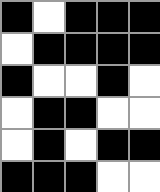[["black", "white", "black", "black", "black"], ["white", "black", "black", "black", "black"], ["black", "white", "white", "black", "white"], ["white", "black", "black", "white", "white"], ["white", "black", "white", "black", "black"], ["black", "black", "black", "white", "white"]]